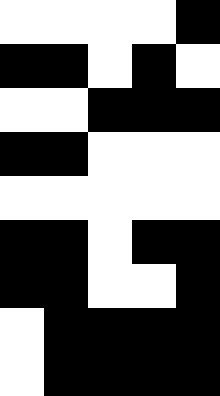[["white", "white", "white", "white", "black"], ["black", "black", "white", "black", "white"], ["white", "white", "black", "black", "black"], ["black", "black", "white", "white", "white"], ["white", "white", "white", "white", "white"], ["black", "black", "white", "black", "black"], ["black", "black", "white", "white", "black"], ["white", "black", "black", "black", "black"], ["white", "black", "black", "black", "black"]]